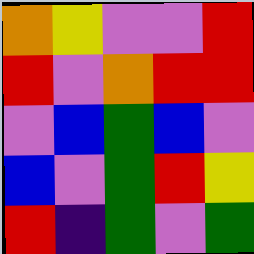[["orange", "yellow", "violet", "violet", "red"], ["red", "violet", "orange", "red", "red"], ["violet", "blue", "green", "blue", "violet"], ["blue", "violet", "green", "red", "yellow"], ["red", "indigo", "green", "violet", "green"]]